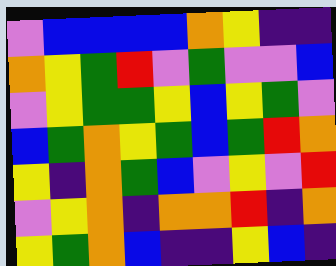[["violet", "blue", "blue", "blue", "blue", "orange", "yellow", "indigo", "indigo"], ["orange", "yellow", "green", "red", "violet", "green", "violet", "violet", "blue"], ["violet", "yellow", "green", "green", "yellow", "blue", "yellow", "green", "violet"], ["blue", "green", "orange", "yellow", "green", "blue", "green", "red", "orange"], ["yellow", "indigo", "orange", "green", "blue", "violet", "yellow", "violet", "red"], ["violet", "yellow", "orange", "indigo", "orange", "orange", "red", "indigo", "orange"], ["yellow", "green", "orange", "blue", "indigo", "indigo", "yellow", "blue", "indigo"]]